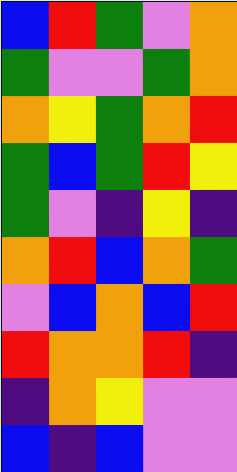[["blue", "red", "green", "violet", "orange"], ["green", "violet", "violet", "green", "orange"], ["orange", "yellow", "green", "orange", "red"], ["green", "blue", "green", "red", "yellow"], ["green", "violet", "indigo", "yellow", "indigo"], ["orange", "red", "blue", "orange", "green"], ["violet", "blue", "orange", "blue", "red"], ["red", "orange", "orange", "red", "indigo"], ["indigo", "orange", "yellow", "violet", "violet"], ["blue", "indigo", "blue", "violet", "violet"]]